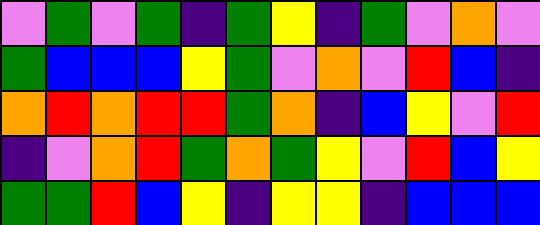[["violet", "green", "violet", "green", "indigo", "green", "yellow", "indigo", "green", "violet", "orange", "violet"], ["green", "blue", "blue", "blue", "yellow", "green", "violet", "orange", "violet", "red", "blue", "indigo"], ["orange", "red", "orange", "red", "red", "green", "orange", "indigo", "blue", "yellow", "violet", "red"], ["indigo", "violet", "orange", "red", "green", "orange", "green", "yellow", "violet", "red", "blue", "yellow"], ["green", "green", "red", "blue", "yellow", "indigo", "yellow", "yellow", "indigo", "blue", "blue", "blue"]]